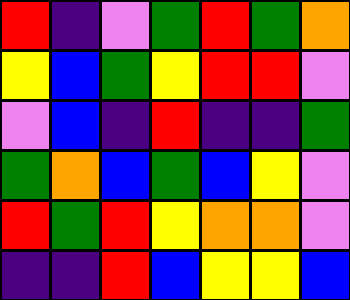[["red", "indigo", "violet", "green", "red", "green", "orange"], ["yellow", "blue", "green", "yellow", "red", "red", "violet"], ["violet", "blue", "indigo", "red", "indigo", "indigo", "green"], ["green", "orange", "blue", "green", "blue", "yellow", "violet"], ["red", "green", "red", "yellow", "orange", "orange", "violet"], ["indigo", "indigo", "red", "blue", "yellow", "yellow", "blue"]]